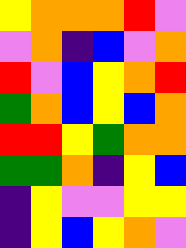[["yellow", "orange", "orange", "orange", "red", "violet"], ["violet", "orange", "indigo", "blue", "violet", "orange"], ["red", "violet", "blue", "yellow", "orange", "red"], ["green", "orange", "blue", "yellow", "blue", "orange"], ["red", "red", "yellow", "green", "orange", "orange"], ["green", "green", "orange", "indigo", "yellow", "blue"], ["indigo", "yellow", "violet", "violet", "yellow", "yellow"], ["indigo", "yellow", "blue", "yellow", "orange", "violet"]]